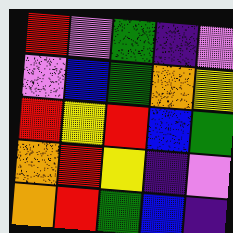[["red", "violet", "green", "indigo", "violet"], ["violet", "blue", "green", "orange", "yellow"], ["red", "yellow", "red", "blue", "green"], ["orange", "red", "yellow", "indigo", "violet"], ["orange", "red", "green", "blue", "indigo"]]